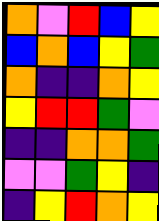[["orange", "violet", "red", "blue", "yellow"], ["blue", "orange", "blue", "yellow", "green"], ["orange", "indigo", "indigo", "orange", "yellow"], ["yellow", "red", "red", "green", "violet"], ["indigo", "indigo", "orange", "orange", "green"], ["violet", "violet", "green", "yellow", "indigo"], ["indigo", "yellow", "red", "orange", "yellow"]]